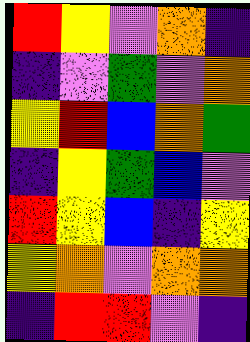[["red", "yellow", "violet", "orange", "indigo"], ["indigo", "violet", "green", "violet", "orange"], ["yellow", "red", "blue", "orange", "green"], ["indigo", "yellow", "green", "blue", "violet"], ["red", "yellow", "blue", "indigo", "yellow"], ["yellow", "orange", "violet", "orange", "orange"], ["indigo", "red", "red", "violet", "indigo"]]